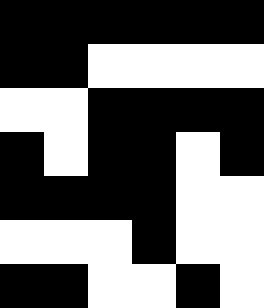[["black", "black", "black", "black", "black", "black"], ["black", "black", "white", "white", "white", "white"], ["white", "white", "black", "black", "black", "black"], ["black", "white", "black", "black", "white", "black"], ["black", "black", "black", "black", "white", "white"], ["white", "white", "white", "black", "white", "white"], ["black", "black", "white", "white", "black", "white"]]